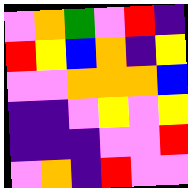[["violet", "orange", "green", "violet", "red", "indigo"], ["red", "yellow", "blue", "orange", "indigo", "yellow"], ["violet", "violet", "orange", "orange", "orange", "blue"], ["indigo", "indigo", "violet", "yellow", "violet", "yellow"], ["indigo", "indigo", "indigo", "violet", "violet", "red"], ["violet", "orange", "indigo", "red", "violet", "violet"]]